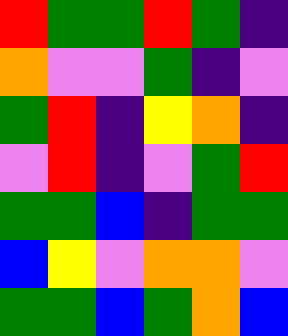[["red", "green", "green", "red", "green", "indigo"], ["orange", "violet", "violet", "green", "indigo", "violet"], ["green", "red", "indigo", "yellow", "orange", "indigo"], ["violet", "red", "indigo", "violet", "green", "red"], ["green", "green", "blue", "indigo", "green", "green"], ["blue", "yellow", "violet", "orange", "orange", "violet"], ["green", "green", "blue", "green", "orange", "blue"]]